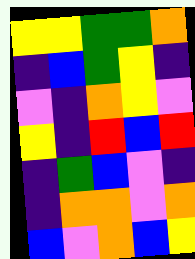[["yellow", "yellow", "green", "green", "orange"], ["indigo", "blue", "green", "yellow", "indigo"], ["violet", "indigo", "orange", "yellow", "violet"], ["yellow", "indigo", "red", "blue", "red"], ["indigo", "green", "blue", "violet", "indigo"], ["indigo", "orange", "orange", "violet", "orange"], ["blue", "violet", "orange", "blue", "yellow"]]